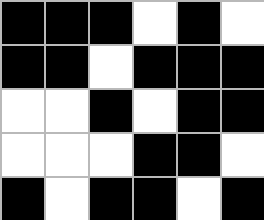[["black", "black", "black", "white", "black", "white"], ["black", "black", "white", "black", "black", "black"], ["white", "white", "black", "white", "black", "black"], ["white", "white", "white", "black", "black", "white"], ["black", "white", "black", "black", "white", "black"]]